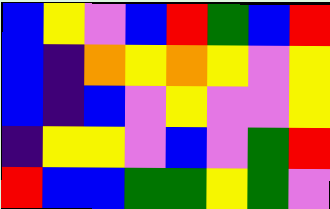[["blue", "yellow", "violet", "blue", "red", "green", "blue", "red"], ["blue", "indigo", "orange", "yellow", "orange", "yellow", "violet", "yellow"], ["blue", "indigo", "blue", "violet", "yellow", "violet", "violet", "yellow"], ["indigo", "yellow", "yellow", "violet", "blue", "violet", "green", "red"], ["red", "blue", "blue", "green", "green", "yellow", "green", "violet"]]